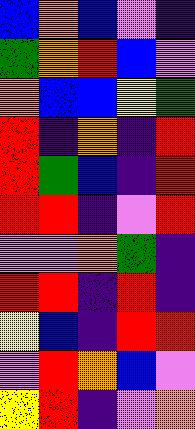[["blue", "orange", "blue", "violet", "indigo"], ["green", "orange", "red", "blue", "violet"], ["orange", "blue", "blue", "yellow", "green"], ["red", "indigo", "orange", "indigo", "red"], ["red", "green", "blue", "indigo", "red"], ["red", "red", "indigo", "violet", "red"], ["violet", "violet", "orange", "green", "indigo"], ["red", "red", "indigo", "red", "indigo"], ["yellow", "blue", "indigo", "red", "red"], ["violet", "red", "orange", "blue", "violet"], ["yellow", "red", "indigo", "violet", "orange"]]